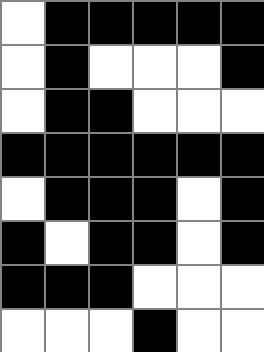[["white", "black", "black", "black", "black", "black"], ["white", "black", "white", "white", "white", "black"], ["white", "black", "black", "white", "white", "white"], ["black", "black", "black", "black", "black", "black"], ["white", "black", "black", "black", "white", "black"], ["black", "white", "black", "black", "white", "black"], ["black", "black", "black", "white", "white", "white"], ["white", "white", "white", "black", "white", "white"]]